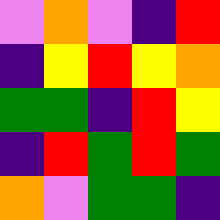[["violet", "orange", "violet", "indigo", "red"], ["indigo", "yellow", "red", "yellow", "orange"], ["green", "green", "indigo", "red", "yellow"], ["indigo", "red", "green", "red", "green"], ["orange", "violet", "green", "green", "indigo"]]